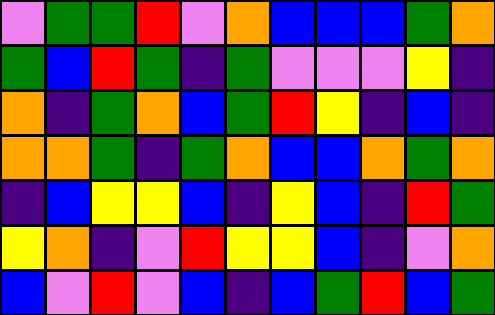[["violet", "green", "green", "red", "violet", "orange", "blue", "blue", "blue", "green", "orange"], ["green", "blue", "red", "green", "indigo", "green", "violet", "violet", "violet", "yellow", "indigo"], ["orange", "indigo", "green", "orange", "blue", "green", "red", "yellow", "indigo", "blue", "indigo"], ["orange", "orange", "green", "indigo", "green", "orange", "blue", "blue", "orange", "green", "orange"], ["indigo", "blue", "yellow", "yellow", "blue", "indigo", "yellow", "blue", "indigo", "red", "green"], ["yellow", "orange", "indigo", "violet", "red", "yellow", "yellow", "blue", "indigo", "violet", "orange"], ["blue", "violet", "red", "violet", "blue", "indigo", "blue", "green", "red", "blue", "green"]]